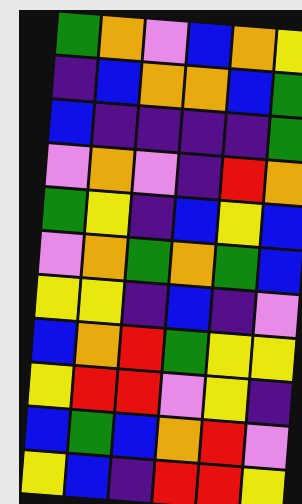[["green", "orange", "violet", "blue", "orange", "yellow"], ["indigo", "blue", "orange", "orange", "blue", "green"], ["blue", "indigo", "indigo", "indigo", "indigo", "green"], ["violet", "orange", "violet", "indigo", "red", "orange"], ["green", "yellow", "indigo", "blue", "yellow", "blue"], ["violet", "orange", "green", "orange", "green", "blue"], ["yellow", "yellow", "indigo", "blue", "indigo", "violet"], ["blue", "orange", "red", "green", "yellow", "yellow"], ["yellow", "red", "red", "violet", "yellow", "indigo"], ["blue", "green", "blue", "orange", "red", "violet"], ["yellow", "blue", "indigo", "red", "red", "yellow"]]